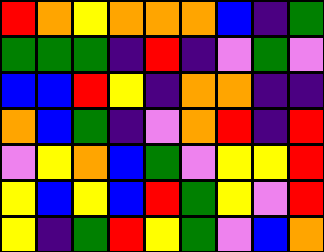[["red", "orange", "yellow", "orange", "orange", "orange", "blue", "indigo", "green"], ["green", "green", "green", "indigo", "red", "indigo", "violet", "green", "violet"], ["blue", "blue", "red", "yellow", "indigo", "orange", "orange", "indigo", "indigo"], ["orange", "blue", "green", "indigo", "violet", "orange", "red", "indigo", "red"], ["violet", "yellow", "orange", "blue", "green", "violet", "yellow", "yellow", "red"], ["yellow", "blue", "yellow", "blue", "red", "green", "yellow", "violet", "red"], ["yellow", "indigo", "green", "red", "yellow", "green", "violet", "blue", "orange"]]